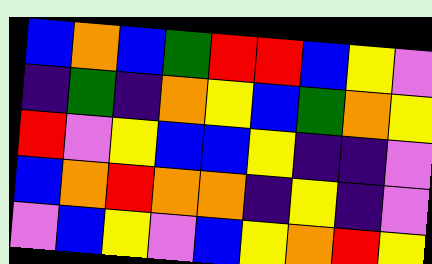[["blue", "orange", "blue", "green", "red", "red", "blue", "yellow", "violet"], ["indigo", "green", "indigo", "orange", "yellow", "blue", "green", "orange", "yellow"], ["red", "violet", "yellow", "blue", "blue", "yellow", "indigo", "indigo", "violet"], ["blue", "orange", "red", "orange", "orange", "indigo", "yellow", "indigo", "violet"], ["violet", "blue", "yellow", "violet", "blue", "yellow", "orange", "red", "yellow"]]